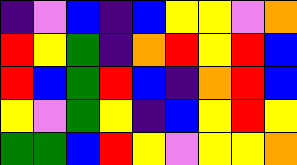[["indigo", "violet", "blue", "indigo", "blue", "yellow", "yellow", "violet", "orange"], ["red", "yellow", "green", "indigo", "orange", "red", "yellow", "red", "blue"], ["red", "blue", "green", "red", "blue", "indigo", "orange", "red", "blue"], ["yellow", "violet", "green", "yellow", "indigo", "blue", "yellow", "red", "yellow"], ["green", "green", "blue", "red", "yellow", "violet", "yellow", "yellow", "orange"]]